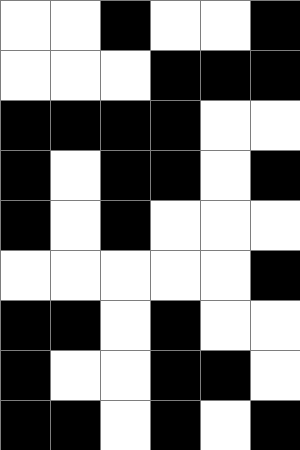[["white", "white", "black", "white", "white", "black"], ["white", "white", "white", "black", "black", "black"], ["black", "black", "black", "black", "white", "white"], ["black", "white", "black", "black", "white", "black"], ["black", "white", "black", "white", "white", "white"], ["white", "white", "white", "white", "white", "black"], ["black", "black", "white", "black", "white", "white"], ["black", "white", "white", "black", "black", "white"], ["black", "black", "white", "black", "white", "black"]]